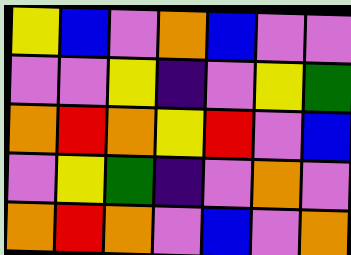[["yellow", "blue", "violet", "orange", "blue", "violet", "violet"], ["violet", "violet", "yellow", "indigo", "violet", "yellow", "green"], ["orange", "red", "orange", "yellow", "red", "violet", "blue"], ["violet", "yellow", "green", "indigo", "violet", "orange", "violet"], ["orange", "red", "orange", "violet", "blue", "violet", "orange"]]